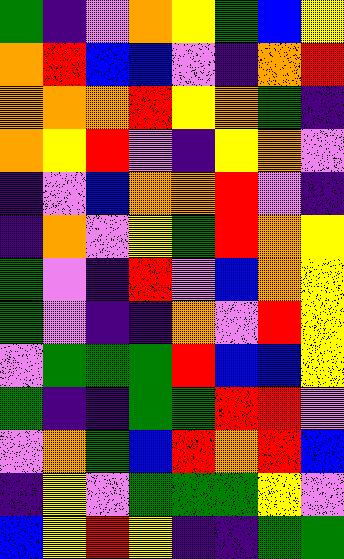[["green", "indigo", "violet", "orange", "yellow", "green", "blue", "yellow"], ["orange", "red", "blue", "blue", "violet", "indigo", "orange", "red"], ["orange", "orange", "orange", "red", "yellow", "orange", "green", "indigo"], ["orange", "yellow", "red", "violet", "indigo", "yellow", "orange", "violet"], ["indigo", "violet", "blue", "orange", "orange", "red", "violet", "indigo"], ["indigo", "orange", "violet", "yellow", "green", "red", "orange", "yellow"], ["green", "violet", "indigo", "red", "violet", "blue", "orange", "yellow"], ["green", "violet", "indigo", "indigo", "orange", "violet", "red", "yellow"], ["violet", "green", "green", "green", "red", "blue", "blue", "yellow"], ["green", "indigo", "indigo", "green", "green", "red", "red", "violet"], ["violet", "orange", "green", "blue", "red", "orange", "red", "blue"], ["indigo", "yellow", "violet", "green", "green", "green", "yellow", "violet"], ["blue", "yellow", "red", "yellow", "indigo", "indigo", "green", "green"]]